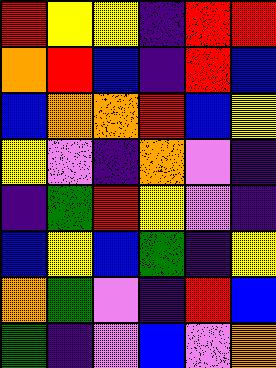[["red", "yellow", "yellow", "indigo", "red", "red"], ["orange", "red", "blue", "indigo", "red", "blue"], ["blue", "orange", "orange", "red", "blue", "yellow"], ["yellow", "violet", "indigo", "orange", "violet", "indigo"], ["indigo", "green", "red", "yellow", "violet", "indigo"], ["blue", "yellow", "blue", "green", "indigo", "yellow"], ["orange", "green", "violet", "indigo", "red", "blue"], ["green", "indigo", "violet", "blue", "violet", "orange"]]